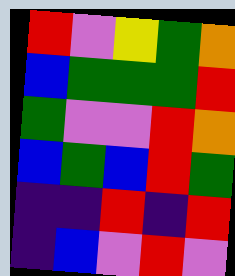[["red", "violet", "yellow", "green", "orange"], ["blue", "green", "green", "green", "red"], ["green", "violet", "violet", "red", "orange"], ["blue", "green", "blue", "red", "green"], ["indigo", "indigo", "red", "indigo", "red"], ["indigo", "blue", "violet", "red", "violet"]]